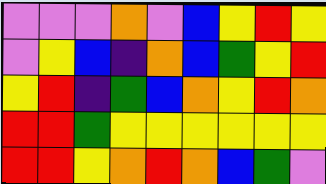[["violet", "violet", "violet", "orange", "violet", "blue", "yellow", "red", "yellow"], ["violet", "yellow", "blue", "indigo", "orange", "blue", "green", "yellow", "red"], ["yellow", "red", "indigo", "green", "blue", "orange", "yellow", "red", "orange"], ["red", "red", "green", "yellow", "yellow", "yellow", "yellow", "yellow", "yellow"], ["red", "red", "yellow", "orange", "red", "orange", "blue", "green", "violet"]]